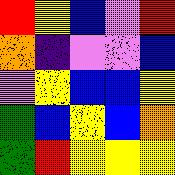[["red", "yellow", "blue", "violet", "red"], ["orange", "indigo", "violet", "violet", "blue"], ["violet", "yellow", "blue", "blue", "yellow"], ["green", "blue", "yellow", "blue", "orange"], ["green", "red", "yellow", "yellow", "yellow"]]